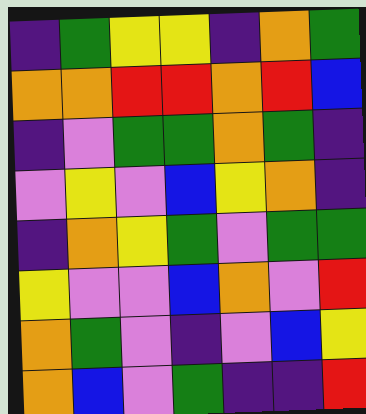[["indigo", "green", "yellow", "yellow", "indigo", "orange", "green"], ["orange", "orange", "red", "red", "orange", "red", "blue"], ["indigo", "violet", "green", "green", "orange", "green", "indigo"], ["violet", "yellow", "violet", "blue", "yellow", "orange", "indigo"], ["indigo", "orange", "yellow", "green", "violet", "green", "green"], ["yellow", "violet", "violet", "blue", "orange", "violet", "red"], ["orange", "green", "violet", "indigo", "violet", "blue", "yellow"], ["orange", "blue", "violet", "green", "indigo", "indigo", "red"]]